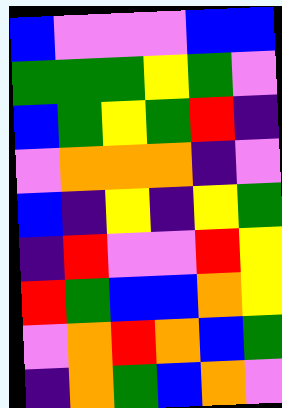[["blue", "violet", "violet", "violet", "blue", "blue"], ["green", "green", "green", "yellow", "green", "violet"], ["blue", "green", "yellow", "green", "red", "indigo"], ["violet", "orange", "orange", "orange", "indigo", "violet"], ["blue", "indigo", "yellow", "indigo", "yellow", "green"], ["indigo", "red", "violet", "violet", "red", "yellow"], ["red", "green", "blue", "blue", "orange", "yellow"], ["violet", "orange", "red", "orange", "blue", "green"], ["indigo", "orange", "green", "blue", "orange", "violet"]]